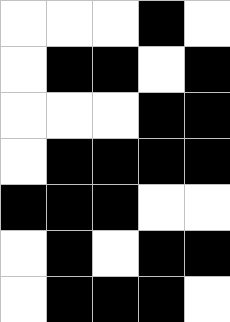[["white", "white", "white", "black", "white"], ["white", "black", "black", "white", "black"], ["white", "white", "white", "black", "black"], ["white", "black", "black", "black", "black"], ["black", "black", "black", "white", "white"], ["white", "black", "white", "black", "black"], ["white", "black", "black", "black", "white"]]